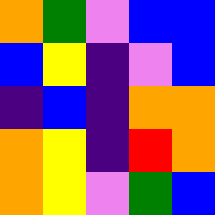[["orange", "green", "violet", "blue", "blue"], ["blue", "yellow", "indigo", "violet", "blue"], ["indigo", "blue", "indigo", "orange", "orange"], ["orange", "yellow", "indigo", "red", "orange"], ["orange", "yellow", "violet", "green", "blue"]]